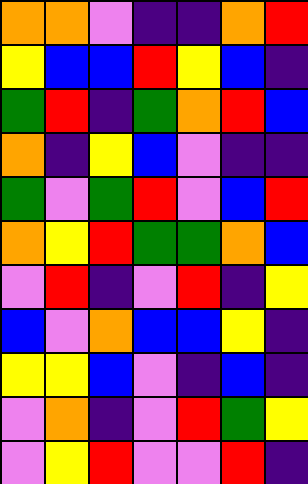[["orange", "orange", "violet", "indigo", "indigo", "orange", "red"], ["yellow", "blue", "blue", "red", "yellow", "blue", "indigo"], ["green", "red", "indigo", "green", "orange", "red", "blue"], ["orange", "indigo", "yellow", "blue", "violet", "indigo", "indigo"], ["green", "violet", "green", "red", "violet", "blue", "red"], ["orange", "yellow", "red", "green", "green", "orange", "blue"], ["violet", "red", "indigo", "violet", "red", "indigo", "yellow"], ["blue", "violet", "orange", "blue", "blue", "yellow", "indigo"], ["yellow", "yellow", "blue", "violet", "indigo", "blue", "indigo"], ["violet", "orange", "indigo", "violet", "red", "green", "yellow"], ["violet", "yellow", "red", "violet", "violet", "red", "indigo"]]